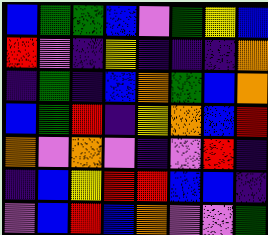[["blue", "green", "green", "blue", "violet", "green", "yellow", "blue"], ["red", "violet", "indigo", "yellow", "indigo", "indigo", "indigo", "orange"], ["indigo", "green", "indigo", "blue", "orange", "green", "blue", "orange"], ["blue", "green", "red", "indigo", "yellow", "orange", "blue", "red"], ["orange", "violet", "orange", "violet", "indigo", "violet", "red", "indigo"], ["indigo", "blue", "yellow", "red", "red", "blue", "blue", "indigo"], ["violet", "blue", "red", "blue", "orange", "violet", "violet", "green"]]